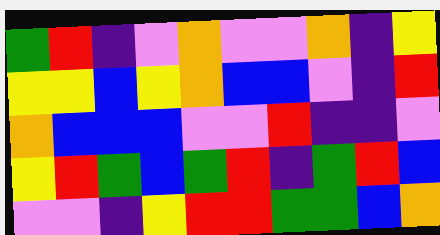[["green", "red", "indigo", "violet", "orange", "violet", "violet", "orange", "indigo", "yellow"], ["yellow", "yellow", "blue", "yellow", "orange", "blue", "blue", "violet", "indigo", "red"], ["orange", "blue", "blue", "blue", "violet", "violet", "red", "indigo", "indigo", "violet"], ["yellow", "red", "green", "blue", "green", "red", "indigo", "green", "red", "blue"], ["violet", "violet", "indigo", "yellow", "red", "red", "green", "green", "blue", "orange"]]